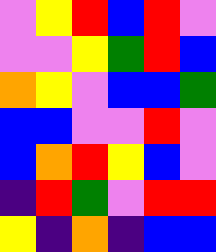[["violet", "yellow", "red", "blue", "red", "violet"], ["violet", "violet", "yellow", "green", "red", "blue"], ["orange", "yellow", "violet", "blue", "blue", "green"], ["blue", "blue", "violet", "violet", "red", "violet"], ["blue", "orange", "red", "yellow", "blue", "violet"], ["indigo", "red", "green", "violet", "red", "red"], ["yellow", "indigo", "orange", "indigo", "blue", "blue"]]